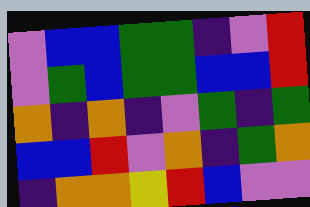[["violet", "blue", "blue", "green", "green", "indigo", "violet", "red"], ["violet", "green", "blue", "green", "green", "blue", "blue", "red"], ["orange", "indigo", "orange", "indigo", "violet", "green", "indigo", "green"], ["blue", "blue", "red", "violet", "orange", "indigo", "green", "orange"], ["indigo", "orange", "orange", "yellow", "red", "blue", "violet", "violet"]]